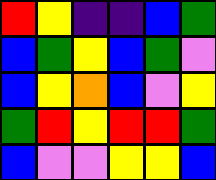[["red", "yellow", "indigo", "indigo", "blue", "green"], ["blue", "green", "yellow", "blue", "green", "violet"], ["blue", "yellow", "orange", "blue", "violet", "yellow"], ["green", "red", "yellow", "red", "red", "green"], ["blue", "violet", "violet", "yellow", "yellow", "blue"]]